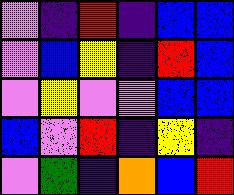[["violet", "indigo", "red", "indigo", "blue", "blue"], ["violet", "blue", "yellow", "indigo", "red", "blue"], ["violet", "yellow", "violet", "violet", "blue", "blue"], ["blue", "violet", "red", "indigo", "yellow", "indigo"], ["violet", "green", "indigo", "orange", "blue", "red"]]